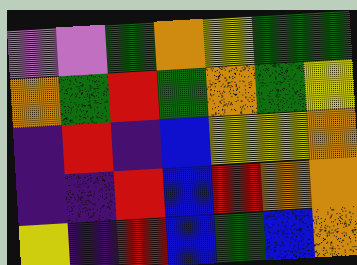[["violet", "violet", "green", "orange", "yellow", "green", "green"], ["orange", "green", "red", "green", "orange", "green", "yellow"], ["indigo", "red", "indigo", "blue", "yellow", "yellow", "orange"], ["indigo", "indigo", "red", "blue", "red", "orange", "orange"], ["yellow", "indigo", "red", "blue", "green", "blue", "orange"]]